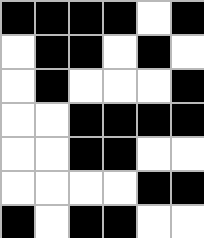[["black", "black", "black", "black", "white", "black"], ["white", "black", "black", "white", "black", "white"], ["white", "black", "white", "white", "white", "black"], ["white", "white", "black", "black", "black", "black"], ["white", "white", "black", "black", "white", "white"], ["white", "white", "white", "white", "black", "black"], ["black", "white", "black", "black", "white", "white"]]